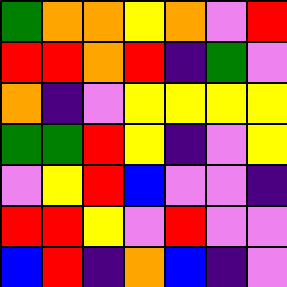[["green", "orange", "orange", "yellow", "orange", "violet", "red"], ["red", "red", "orange", "red", "indigo", "green", "violet"], ["orange", "indigo", "violet", "yellow", "yellow", "yellow", "yellow"], ["green", "green", "red", "yellow", "indigo", "violet", "yellow"], ["violet", "yellow", "red", "blue", "violet", "violet", "indigo"], ["red", "red", "yellow", "violet", "red", "violet", "violet"], ["blue", "red", "indigo", "orange", "blue", "indigo", "violet"]]